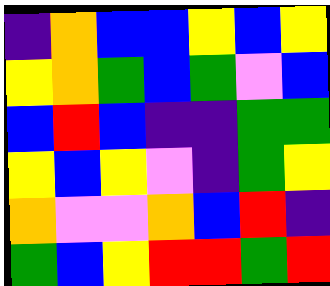[["indigo", "orange", "blue", "blue", "yellow", "blue", "yellow"], ["yellow", "orange", "green", "blue", "green", "violet", "blue"], ["blue", "red", "blue", "indigo", "indigo", "green", "green"], ["yellow", "blue", "yellow", "violet", "indigo", "green", "yellow"], ["orange", "violet", "violet", "orange", "blue", "red", "indigo"], ["green", "blue", "yellow", "red", "red", "green", "red"]]